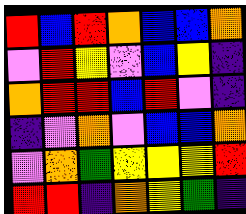[["red", "blue", "red", "orange", "blue", "blue", "orange"], ["violet", "red", "yellow", "violet", "blue", "yellow", "indigo"], ["orange", "red", "red", "blue", "red", "violet", "indigo"], ["indigo", "violet", "orange", "violet", "blue", "blue", "orange"], ["violet", "orange", "green", "yellow", "yellow", "yellow", "red"], ["red", "red", "indigo", "orange", "yellow", "green", "indigo"]]